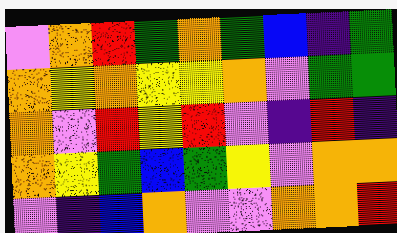[["violet", "orange", "red", "green", "orange", "green", "blue", "indigo", "green"], ["orange", "yellow", "orange", "yellow", "yellow", "orange", "violet", "green", "green"], ["orange", "violet", "red", "yellow", "red", "violet", "indigo", "red", "indigo"], ["orange", "yellow", "green", "blue", "green", "yellow", "violet", "orange", "orange"], ["violet", "indigo", "blue", "orange", "violet", "violet", "orange", "orange", "red"]]